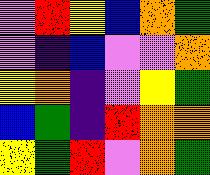[["violet", "red", "yellow", "blue", "orange", "green"], ["violet", "indigo", "blue", "violet", "violet", "orange"], ["yellow", "orange", "indigo", "violet", "yellow", "green"], ["blue", "green", "indigo", "red", "orange", "orange"], ["yellow", "green", "red", "violet", "orange", "green"]]